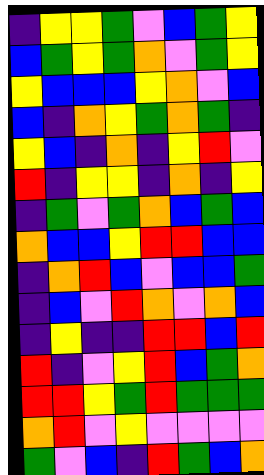[["indigo", "yellow", "yellow", "green", "violet", "blue", "green", "yellow"], ["blue", "green", "yellow", "green", "orange", "violet", "green", "yellow"], ["yellow", "blue", "blue", "blue", "yellow", "orange", "violet", "blue"], ["blue", "indigo", "orange", "yellow", "green", "orange", "green", "indigo"], ["yellow", "blue", "indigo", "orange", "indigo", "yellow", "red", "violet"], ["red", "indigo", "yellow", "yellow", "indigo", "orange", "indigo", "yellow"], ["indigo", "green", "violet", "green", "orange", "blue", "green", "blue"], ["orange", "blue", "blue", "yellow", "red", "red", "blue", "blue"], ["indigo", "orange", "red", "blue", "violet", "blue", "blue", "green"], ["indigo", "blue", "violet", "red", "orange", "violet", "orange", "blue"], ["indigo", "yellow", "indigo", "indigo", "red", "red", "blue", "red"], ["red", "indigo", "violet", "yellow", "red", "blue", "green", "orange"], ["red", "red", "yellow", "green", "red", "green", "green", "green"], ["orange", "red", "violet", "yellow", "violet", "violet", "violet", "violet"], ["green", "violet", "blue", "indigo", "red", "green", "blue", "orange"]]